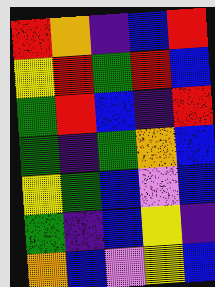[["red", "orange", "indigo", "blue", "red"], ["yellow", "red", "green", "red", "blue"], ["green", "red", "blue", "indigo", "red"], ["green", "indigo", "green", "orange", "blue"], ["yellow", "green", "blue", "violet", "blue"], ["green", "indigo", "blue", "yellow", "indigo"], ["orange", "blue", "violet", "yellow", "blue"]]